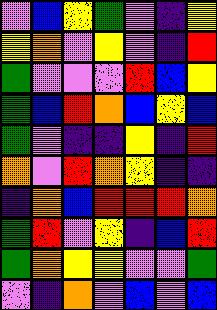[["violet", "blue", "yellow", "green", "violet", "indigo", "yellow"], ["yellow", "orange", "violet", "yellow", "violet", "indigo", "red"], ["green", "violet", "violet", "violet", "red", "blue", "yellow"], ["green", "blue", "red", "orange", "blue", "yellow", "blue"], ["green", "violet", "indigo", "indigo", "yellow", "indigo", "red"], ["orange", "violet", "red", "orange", "yellow", "indigo", "indigo"], ["indigo", "orange", "blue", "red", "red", "red", "orange"], ["green", "red", "violet", "yellow", "indigo", "blue", "red"], ["green", "orange", "yellow", "yellow", "violet", "violet", "green"], ["violet", "indigo", "orange", "violet", "blue", "violet", "blue"]]